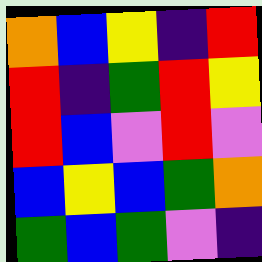[["orange", "blue", "yellow", "indigo", "red"], ["red", "indigo", "green", "red", "yellow"], ["red", "blue", "violet", "red", "violet"], ["blue", "yellow", "blue", "green", "orange"], ["green", "blue", "green", "violet", "indigo"]]